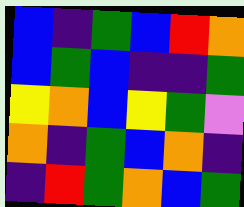[["blue", "indigo", "green", "blue", "red", "orange"], ["blue", "green", "blue", "indigo", "indigo", "green"], ["yellow", "orange", "blue", "yellow", "green", "violet"], ["orange", "indigo", "green", "blue", "orange", "indigo"], ["indigo", "red", "green", "orange", "blue", "green"]]